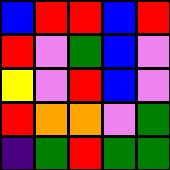[["blue", "red", "red", "blue", "red"], ["red", "violet", "green", "blue", "violet"], ["yellow", "violet", "red", "blue", "violet"], ["red", "orange", "orange", "violet", "green"], ["indigo", "green", "red", "green", "green"]]